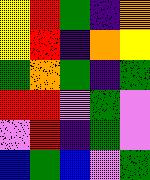[["yellow", "red", "green", "indigo", "orange"], ["yellow", "red", "indigo", "orange", "yellow"], ["green", "orange", "green", "indigo", "green"], ["red", "red", "violet", "green", "violet"], ["violet", "red", "indigo", "green", "violet"], ["blue", "green", "blue", "violet", "green"]]